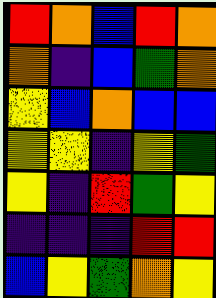[["red", "orange", "blue", "red", "orange"], ["orange", "indigo", "blue", "green", "orange"], ["yellow", "blue", "orange", "blue", "blue"], ["yellow", "yellow", "indigo", "yellow", "green"], ["yellow", "indigo", "red", "green", "yellow"], ["indigo", "indigo", "indigo", "red", "red"], ["blue", "yellow", "green", "orange", "yellow"]]